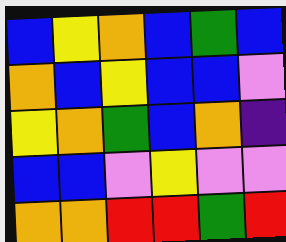[["blue", "yellow", "orange", "blue", "green", "blue"], ["orange", "blue", "yellow", "blue", "blue", "violet"], ["yellow", "orange", "green", "blue", "orange", "indigo"], ["blue", "blue", "violet", "yellow", "violet", "violet"], ["orange", "orange", "red", "red", "green", "red"]]